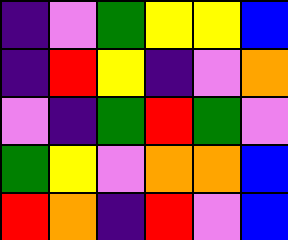[["indigo", "violet", "green", "yellow", "yellow", "blue"], ["indigo", "red", "yellow", "indigo", "violet", "orange"], ["violet", "indigo", "green", "red", "green", "violet"], ["green", "yellow", "violet", "orange", "orange", "blue"], ["red", "orange", "indigo", "red", "violet", "blue"]]